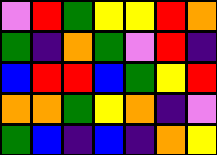[["violet", "red", "green", "yellow", "yellow", "red", "orange"], ["green", "indigo", "orange", "green", "violet", "red", "indigo"], ["blue", "red", "red", "blue", "green", "yellow", "red"], ["orange", "orange", "green", "yellow", "orange", "indigo", "violet"], ["green", "blue", "indigo", "blue", "indigo", "orange", "yellow"]]